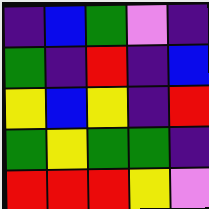[["indigo", "blue", "green", "violet", "indigo"], ["green", "indigo", "red", "indigo", "blue"], ["yellow", "blue", "yellow", "indigo", "red"], ["green", "yellow", "green", "green", "indigo"], ["red", "red", "red", "yellow", "violet"]]